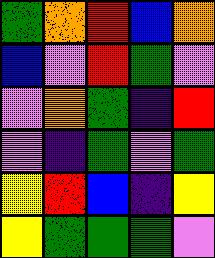[["green", "orange", "red", "blue", "orange"], ["blue", "violet", "red", "green", "violet"], ["violet", "orange", "green", "indigo", "red"], ["violet", "indigo", "green", "violet", "green"], ["yellow", "red", "blue", "indigo", "yellow"], ["yellow", "green", "green", "green", "violet"]]